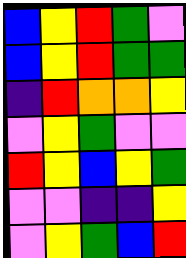[["blue", "yellow", "red", "green", "violet"], ["blue", "yellow", "red", "green", "green"], ["indigo", "red", "orange", "orange", "yellow"], ["violet", "yellow", "green", "violet", "violet"], ["red", "yellow", "blue", "yellow", "green"], ["violet", "violet", "indigo", "indigo", "yellow"], ["violet", "yellow", "green", "blue", "red"]]